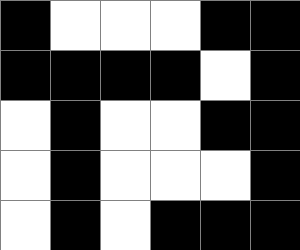[["black", "white", "white", "white", "black", "black"], ["black", "black", "black", "black", "white", "black"], ["white", "black", "white", "white", "black", "black"], ["white", "black", "white", "white", "white", "black"], ["white", "black", "white", "black", "black", "black"]]